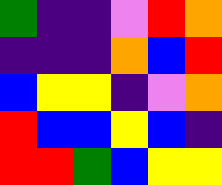[["green", "indigo", "indigo", "violet", "red", "orange"], ["indigo", "indigo", "indigo", "orange", "blue", "red"], ["blue", "yellow", "yellow", "indigo", "violet", "orange"], ["red", "blue", "blue", "yellow", "blue", "indigo"], ["red", "red", "green", "blue", "yellow", "yellow"]]